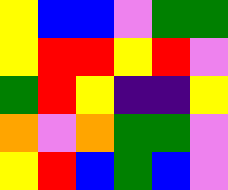[["yellow", "blue", "blue", "violet", "green", "green"], ["yellow", "red", "red", "yellow", "red", "violet"], ["green", "red", "yellow", "indigo", "indigo", "yellow"], ["orange", "violet", "orange", "green", "green", "violet"], ["yellow", "red", "blue", "green", "blue", "violet"]]